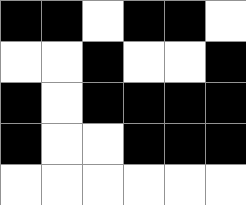[["black", "black", "white", "black", "black", "white"], ["white", "white", "black", "white", "white", "black"], ["black", "white", "black", "black", "black", "black"], ["black", "white", "white", "black", "black", "black"], ["white", "white", "white", "white", "white", "white"]]